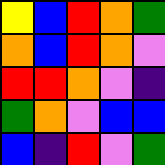[["yellow", "blue", "red", "orange", "green"], ["orange", "blue", "red", "orange", "violet"], ["red", "red", "orange", "violet", "indigo"], ["green", "orange", "violet", "blue", "blue"], ["blue", "indigo", "red", "violet", "green"]]